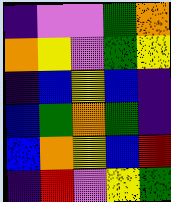[["indigo", "violet", "violet", "green", "orange"], ["orange", "yellow", "violet", "green", "yellow"], ["indigo", "blue", "yellow", "blue", "indigo"], ["blue", "green", "orange", "green", "indigo"], ["blue", "orange", "yellow", "blue", "red"], ["indigo", "red", "violet", "yellow", "green"]]